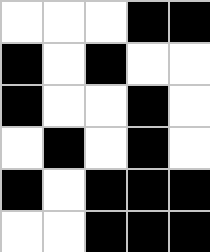[["white", "white", "white", "black", "black"], ["black", "white", "black", "white", "white"], ["black", "white", "white", "black", "white"], ["white", "black", "white", "black", "white"], ["black", "white", "black", "black", "black"], ["white", "white", "black", "black", "black"]]